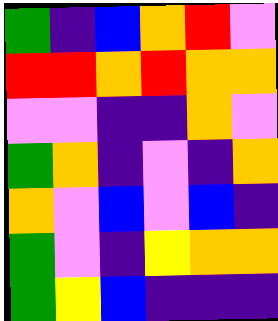[["green", "indigo", "blue", "orange", "red", "violet"], ["red", "red", "orange", "red", "orange", "orange"], ["violet", "violet", "indigo", "indigo", "orange", "violet"], ["green", "orange", "indigo", "violet", "indigo", "orange"], ["orange", "violet", "blue", "violet", "blue", "indigo"], ["green", "violet", "indigo", "yellow", "orange", "orange"], ["green", "yellow", "blue", "indigo", "indigo", "indigo"]]